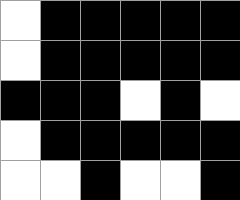[["white", "black", "black", "black", "black", "black"], ["white", "black", "black", "black", "black", "black"], ["black", "black", "black", "white", "black", "white"], ["white", "black", "black", "black", "black", "black"], ["white", "white", "black", "white", "white", "black"]]